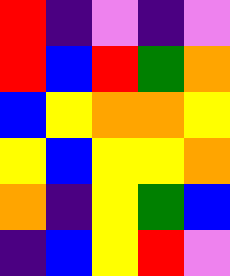[["red", "indigo", "violet", "indigo", "violet"], ["red", "blue", "red", "green", "orange"], ["blue", "yellow", "orange", "orange", "yellow"], ["yellow", "blue", "yellow", "yellow", "orange"], ["orange", "indigo", "yellow", "green", "blue"], ["indigo", "blue", "yellow", "red", "violet"]]